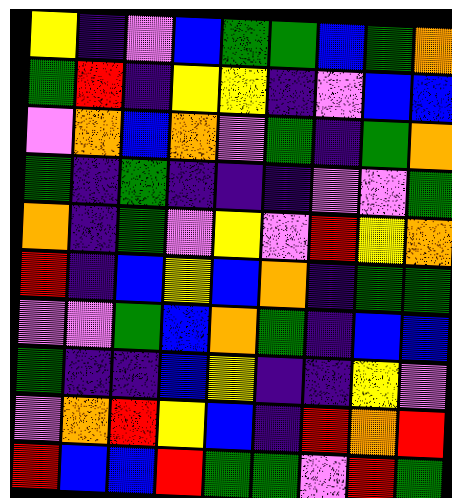[["yellow", "indigo", "violet", "blue", "green", "green", "blue", "green", "orange"], ["green", "red", "indigo", "yellow", "yellow", "indigo", "violet", "blue", "blue"], ["violet", "orange", "blue", "orange", "violet", "green", "indigo", "green", "orange"], ["green", "indigo", "green", "indigo", "indigo", "indigo", "violet", "violet", "green"], ["orange", "indigo", "green", "violet", "yellow", "violet", "red", "yellow", "orange"], ["red", "indigo", "blue", "yellow", "blue", "orange", "indigo", "green", "green"], ["violet", "violet", "green", "blue", "orange", "green", "indigo", "blue", "blue"], ["green", "indigo", "indigo", "blue", "yellow", "indigo", "indigo", "yellow", "violet"], ["violet", "orange", "red", "yellow", "blue", "indigo", "red", "orange", "red"], ["red", "blue", "blue", "red", "green", "green", "violet", "red", "green"]]